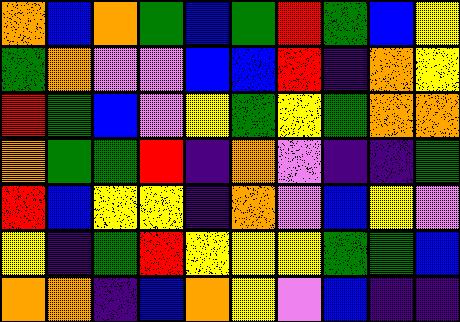[["orange", "blue", "orange", "green", "blue", "green", "red", "green", "blue", "yellow"], ["green", "orange", "violet", "violet", "blue", "blue", "red", "indigo", "orange", "yellow"], ["red", "green", "blue", "violet", "yellow", "green", "yellow", "green", "orange", "orange"], ["orange", "green", "green", "red", "indigo", "orange", "violet", "indigo", "indigo", "green"], ["red", "blue", "yellow", "yellow", "indigo", "orange", "violet", "blue", "yellow", "violet"], ["yellow", "indigo", "green", "red", "yellow", "yellow", "yellow", "green", "green", "blue"], ["orange", "orange", "indigo", "blue", "orange", "yellow", "violet", "blue", "indigo", "indigo"]]